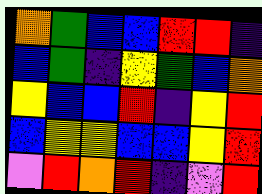[["orange", "green", "blue", "blue", "red", "red", "indigo"], ["blue", "green", "indigo", "yellow", "green", "blue", "orange"], ["yellow", "blue", "blue", "red", "indigo", "yellow", "red"], ["blue", "yellow", "yellow", "blue", "blue", "yellow", "red"], ["violet", "red", "orange", "red", "indigo", "violet", "red"]]